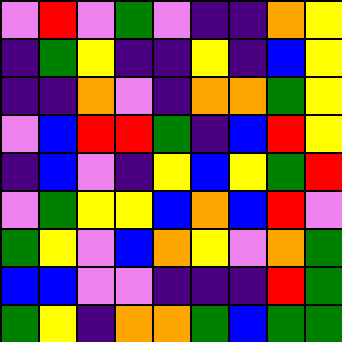[["violet", "red", "violet", "green", "violet", "indigo", "indigo", "orange", "yellow"], ["indigo", "green", "yellow", "indigo", "indigo", "yellow", "indigo", "blue", "yellow"], ["indigo", "indigo", "orange", "violet", "indigo", "orange", "orange", "green", "yellow"], ["violet", "blue", "red", "red", "green", "indigo", "blue", "red", "yellow"], ["indigo", "blue", "violet", "indigo", "yellow", "blue", "yellow", "green", "red"], ["violet", "green", "yellow", "yellow", "blue", "orange", "blue", "red", "violet"], ["green", "yellow", "violet", "blue", "orange", "yellow", "violet", "orange", "green"], ["blue", "blue", "violet", "violet", "indigo", "indigo", "indigo", "red", "green"], ["green", "yellow", "indigo", "orange", "orange", "green", "blue", "green", "green"]]